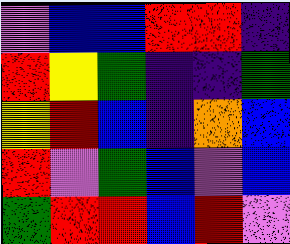[["violet", "blue", "blue", "red", "red", "indigo"], ["red", "yellow", "green", "indigo", "indigo", "green"], ["yellow", "red", "blue", "indigo", "orange", "blue"], ["red", "violet", "green", "blue", "violet", "blue"], ["green", "red", "red", "blue", "red", "violet"]]